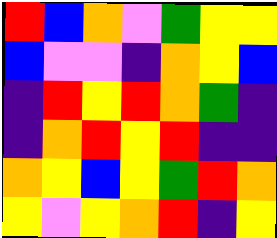[["red", "blue", "orange", "violet", "green", "yellow", "yellow"], ["blue", "violet", "violet", "indigo", "orange", "yellow", "blue"], ["indigo", "red", "yellow", "red", "orange", "green", "indigo"], ["indigo", "orange", "red", "yellow", "red", "indigo", "indigo"], ["orange", "yellow", "blue", "yellow", "green", "red", "orange"], ["yellow", "violet", "yellow", "orange", "red", "indigo", "yellow"]]